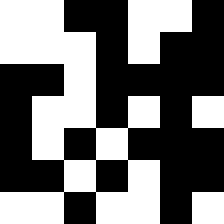[["white", "white", "black", "black", "white", "white", "black"], ["white", "white", "white", "black", "white", "black", "black"], ["black", "black", "white", "black", "black", "black", "black"], ["black", "white", "white", "black", "white", "black", "white"], ["black", "white", "black", "white", "black", "black", "black"], ["black", "black", "white", "black", "white", "black", "black"], ["white", "white", "black", "white", "white", "black", "white"]]